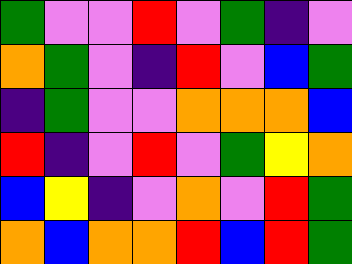[["green", "violet", "violet", "red", "violet", "green", "indigo", "violet"], ["orange", "green", "violet", "indigo", "red", "violet", "blue", "green"], ["indigo", "green", "violet", "violet", "orange", "orange", "orange", "blue"], ["red", "indigo", "violet", "red", "violet", "green", "yellow", "orange"], ["blue", "yellow", "indigo", "violet", "orange", "violet", "red", "green"], ["orange", "blue", "orange", "orange", "red", "blue", "red", "green"]]